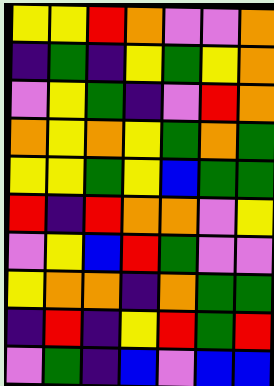[["yellow", "yellow", "red", "orange", "violet", "violet", "orange"], ["indigo", "green", "indigo", "yellow", "green", "yellow", "orange"], ["violet", "yellow", "green", "indigo", "violet", "red", "orange"], ["orange", "yellow", "orange", "yellow", "green", "orange", "green"], ["yellow", "yellow", "green", "yellow", "blue", "green", "green"], ["red", "indigo", "red", "orange", "orange", "violet", "yellow"], ["violet", "yellow", "blue", "red", "green", "violet", "violet"], ["yellow", "orange", "orange", "indigo", "orange", "green", "green"], ["indigo", "red", "indigo", "yellow", "red", "green", "red"], ["violet", "green", "indigo", "blue", "violet", "blue", "blue"]]